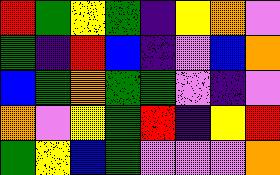[["red", "green", "yellow", "green", "indigo", "yellow", "orange", "violet"], ["green", "indigo", "red", "blue", "indigo", "violet", "blue", "orange"], ["blue", "green", "orange", "green", "green", "violet", "indigo", "violet"], ["orange", "violet", "yellow", "green", "red", "indigo", "yellow", "red"], ["green", "yellow", "blue", "green", "violet", "violet", "violet", "orange"]]